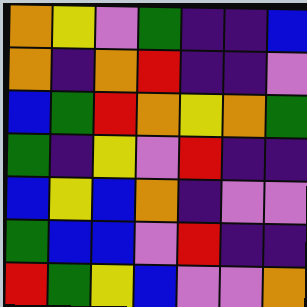[["orange", "yellow", "violet", "green", "indigo", "indigo", "blue"], ["orange", "indigo", "orange", "red", "indigo", "indigo", "violet"], ["blue", "green", "red", "orange", "yellow", "orange", "green"], ["green", "indigo", "yellow", "violet", "red", "indigo", "indigo"], ["blue", "yellow", "blue", "orange", "indigo", "violet", "violet"], ["green", "blue", "blue", "violet", "red", "indigo", "indigo"], ["red", "green", "yellow", "blue", "violet", "violet", "orange"]]